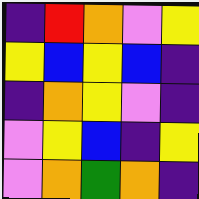[["indigo", "red", "orange", "violet", "yellow"], ["yellow", "blue", "yellow", "blue", "indigo"], ["indigo", "orange", "yellow", "violet", "indigo"], ["violet", "yellow", "blue", "indigo", "yellow"], ["violet", "orange", "green", "orange", "indigo"]]